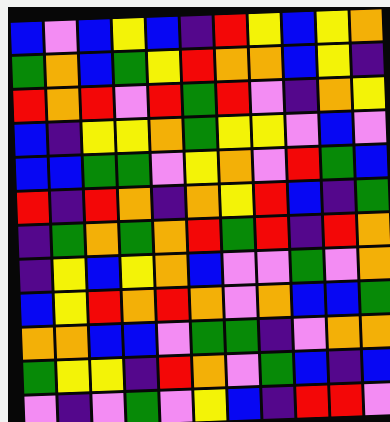[["blue", "violet", "blue", "yellow", "blue", "indigo", "red", "yellow", "blue", "yellow", "orange"], ["green", "orange", "blue", "green", "yellow", "red", "orange", "orange", "blue", "yellow", "indigo"], ["red", "orange", "red", "violet", "red", "green", "red", "violet", "indigo", "orange", "yellow"], ["blue", "indigo", "yellow", "yellow", "orange", "green", "yellow", "yellow", "violet", "blue", "violet"], ["blue", "blue", "green", "green", "violet", "yellow", "orange", "violet", "red", "green", "blue"], ["red", "indigo", "red", "orange", "indigo", "orange", "yellow", "red", "blue", "indigo", "green"], ["indigo", "green", "orange", "green", "orange", "red", "green", "red", "indigo", "red", "orange"], ["indigo", "yellow", "blue", "yellow", "orange", "blue", "violet", "violet", "green", "violet", "orange"], ["blue", "yellow", "red", "orange", "red", "orange", "violet", "orange", "blue", "blue", "green"], ["orange", "orange", "blue", "blue", "violet", "green", "green", "indigo", "violet", "orange", "orange"], ["green", "yellow", "yellow", "indigo", "red", "orange", "violet", "green", "blue", "indigo", "blue"], ["violet", "indigo", "violet", "green", "violet", "yellow", "blue", "indigo", "red", "red", "violet"]]